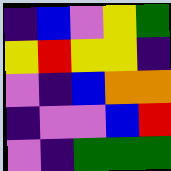[["indigo", "blue", "violet", "yellow", "green"], ["yellow", "red", "yellow", "yellow", "indigo"], ["violet", "indigo", "blue", "orange", "orange"], ["indigo", "violet", "violet", "blue", "red"], ["violet", "indigo", "green", "green", "green"]]